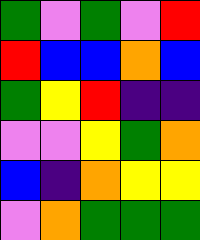[["green", "violet", "green", "violet", "red"], ["red", "blue", "blue", "orange", "blue"], ["green", "yellow", "red", "indigo", "indigo"], ["violet", "violet", "yellow", "green", "orange"], ["blue", "indigo", "orange", "yellow", "yellow"], ["violet", "orange", "green", "green", "green"]]